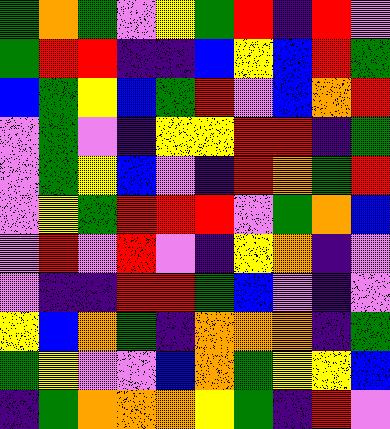[["green", "orange", "green", "violet", "yellow", "green", "red", "indigo", "red", "violet"], ["green", "red", "red", "indigo", "indigo", "blue", "yellow", "blue", "red", "green"], ["blue", "green", "yellow", "blue", "green", "red", "violet", "blue", "orange", "red"], ["violet", "green", "violet", "indigo", "yellow", "yellow", "red", "red", "indigo", "green"], ["violet", "green", "yellow", "blue", "violet", "indigo", "red", "orange", "green", "red"], ["violet", "yellow", "green", "red", "red", "red", "violet", "green", "orange", "blue"], ["violet", "red", "violet", "red", "violet", "indigo", "yellow", "orange", "indigo", "violet"], ["violet", "indigo", "indigo", "red", "red", "green", "blue", "violet", "indigo", "violet"], ["yellow", "blue", "orange", "green", "indigo", "orange", "orange", "orange", "indigo", "green"], ["green", "yellow", "violet", "violet", "blue", "orange", "green", "yellow", "yellow", "blue"], ["indigo", "green", "orange", "orange", "orange", "yellow", "green", "indigo", "red", "violet"]]